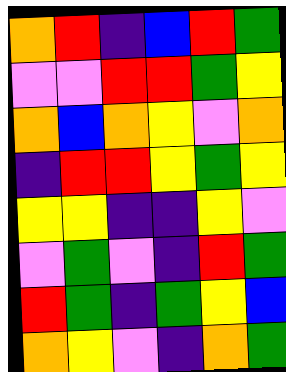[["orange", "red", "indigo", "blue", "red", "green"], ["violet", "violet", "red", "red", "green", "yellow"], ["orange", "blue", "orange", "yellow", "violet", "orange"], ["indigo", "red", "red", "yellow", "green", "yellow"], ["yellow", "yellow", "indigo", "indigo", "yellow", "violet"], ["violet", "green", "violet", "indigo", "red", "green"], ["red", "green", "indigo", "green", "yellow", "blue"], ["orange", "yellow", "violet", "indigo", "orange", "green"]]